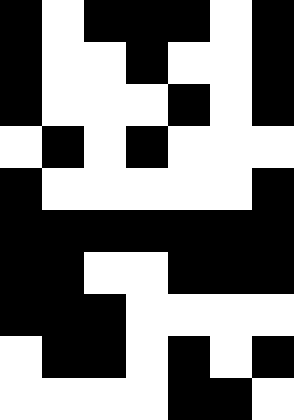[["black", "white", "black", "black", "black", "white", "black"], ["black", "white", "white", "black", "white", "white", "black"], ["black", "white", "white", "white", "black", "white", "black"], ["white", "black", "white", "black", "white", "white", "white"], ["black", "white", "white", "white", "white", "white", "black"], ["black", "black", "black", "black", "black", "black", "black"], ["black", "black", "white", "white", "black", "black", "black"], ["black", "black", "black", "white", "white", "white", "white"], ["white", "black", "black", "white", "black", "white", "black"], ["white", "white", "white", "white", "black", "black", "white"]]